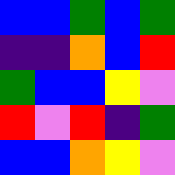[["blue", "blue", "green", "blue", "green"], ["indigo", "indigo", "orange", "blue", "red"], ["green", "blue", "blue", "yellow", "violet"], ["red", "violet", "red", "indigo", "green"], ["blue", "blue", "orange", "yellow", "violet"]]